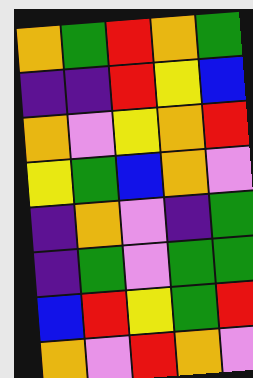[["orange", "green", "red", "orange", "green"], ["indigo", "indigo", "red", "yellow", "blue"], ["orange", "violet", "yellow", "orange", "red"], ["yellow", "green", "blue", "orange", "violet"], ["indigo", "orange", "violet", "indigo", "green"], ["indigo", "green", "violet", "green", "green"], ["blue", "red", "yellow", "green", "red"], ["orange", "violet", "red", "orange", "violet"]]